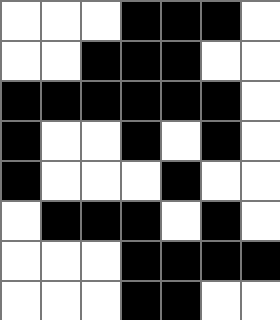[["white", "white", "white", "black", "black", "black", "white"], ["white", "white", "black", "black", "black", "white", "white"], ["black", "black", "black", "black", "black", "black", "white"], ["black", "white", "white", "black", "white", "black", "white"], ["black", "white", "white", "white", "black", "white", "white"], ["white", "black", "black", "black", "white", "black", "white"], ["white", "white", "white", "black", "black", "black", "black"], ["white", "white", "white", "black", "black", "white", "white"]]